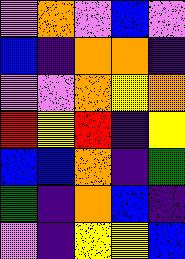[["violet", "orange", "violet", "blue", "violet"], ["blue", "indigo", "orange", "orange", "indigo"], ["violet", "violet", "orange", "yellow", "orange"], ["red", "yellow", "red", "indigo", "yellow"], ["blue", "blue", "orange", "indigo", "green"], ["green", "indigo", "orange", "blue", "indigo"], ["violet", "indigo", "yellow", "yellow", "blue"]]